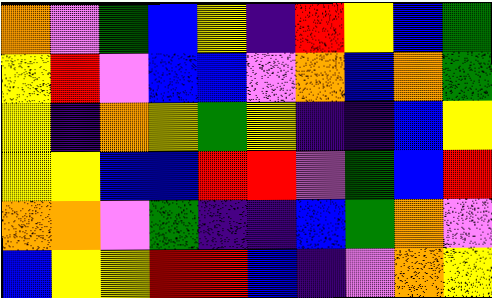[["orange", "violet", "green", "blue", "yellow", "indigo", "red", "yellow", "blue", "green"], ["yellow", "red", "violet", "blue", "blue", "violet", "orange", "blue", "orange", "green"], ["yellow", "indigo", "orange", "yellow", "green", "yellow", "indigo", "indigo", "blue", "yellow"], ["yellow", "yellow", "blue", "blue", "red", "red", "violet", "green", "blue", "red"], ["orange", "orange", "violet", "green", "indigo", "indigo", "blue", "green", "orange", "violet"], ["blue", "yellow", "yellow", "red", "red", "blue", "indigo", "violet", "orange", "yellow"]]